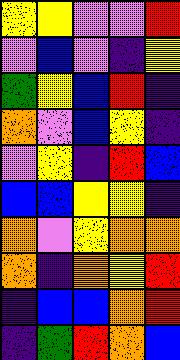[["yellow", "yellow", "violet", "violet", "red"], ["violet", "blue", "violet", "indigo", "yellow"], ["green", "yellow", "blue", "red", "indigo"], ["orange", "violet", "blue", "yellow", "indigo"], ["violet", "yellow", "indigo", "red", "blue"], ["blue", "blue", "yellow", "yellow", "indigo"], ["orange", "violet", "yellow", "orange", "orange"], ["orange", "indigo", "orange", "yellow", "red"], ["indigo", "blue", "blue", "orange", "red"], ["indigo", "green", "red", "orange", "blue"]]